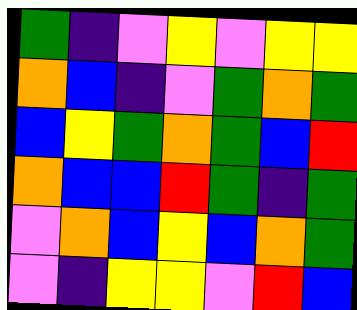[["green", "indigo", "violet", "yellow", "violet", "yellow", "yellow"], ["orange", "blue", "indigo", "violet", "green", "orange", "green"], ["blue", "yellow", "green", "orange", "green", "blue", "red"], ["orange", "blue", "blue", "red", "green", "indigo", "green"], ["violet", "orange", "blue", "yellow", "blue", "orange", "green"], ["violet", "indigo", "yellow", "yellow", "violet", "red", "blue"]]